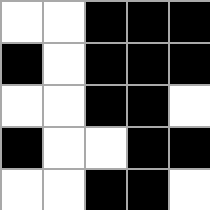[["white", "white", "black", "black", "black"], ["black", "white", "black", "black", "black"], ["white", "white", "black", "black", "white"], ["black", "white", "white", "black", "black"], ["white", "white", "black", "black", "white"]]